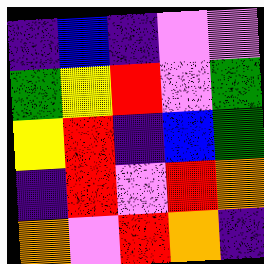[["indigo", "blue", "indigo", "violet", "violet"], ["green", "yellow", "red", "violet", "green"], ["yellow", "red", "indigo", "blue", "green"], ["indigo", "red", "violet", "red", "orange"], ["orange", "violet", "red", "orange", "indigo"]]